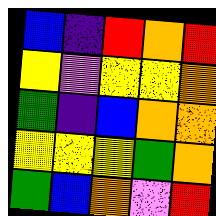[["blue", "indigo", "red", "orange", "red"], ["yellow", "violet", "yellow", "yellow", "orange"], ["green", "indigo", "blue", "orange", "orange"], ["yellow", "yellow", "yellow", "green", "orange"], ["green", "blue", "orange", "violet", "red"]]